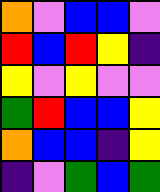[["orange", "violet", "blue", "blue", "violet"], ["red", "blue", "red", "yellow", "indigo"], ["yellow", "violet", "yellow", "violet", "violet"], ["green", "red", "blue", "blue", "yellow"], ["orange", "blue", "blue", "indigo", "yellow"], ["indigo", "violet", "green", "blue", "green"]]